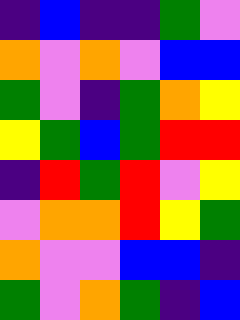[["indigo", "blue", "indigo", "indigo", "green", "violet"], ["orange", "violet", "orange", "violet", "blue", "blue"], ["green", "violet", "indigo", "green", "orange", "yellow"], ["yellow", "green", "blue", "green", "red", "red"], ["indigo", "red", "green", "red", "violet", "yellow"], ["violet", "orange", "orange", "red", "yellow", "green"], ["orange", "violet", "violet", "blue", "blue", "indigo"], ["green", "violet", "orange", "green", "indigo", "blue"]]